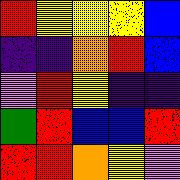[["red", "yellow", "yellow", "yellow", "blue"], ["indigo", "indigo", "orange", "red", "blue"], ["violet", "red", "yellow", "indigo", "indigo"], ["green", "red", "blue", "blue", "red"], ["red", "red", "orange", "yellow", "violet"]]